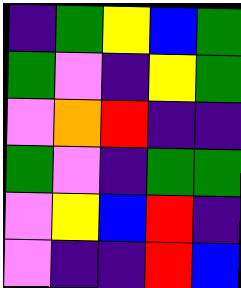[["indigo", "green", "yellow", "blue", "green"], ["green", "violet", "indigo", "yellow", "green"], ["violet", "orange", "red", "indigo", "indigo"], ["green", "violet", "indigo", "green", "green"], ["violet", "yellow", "blue", "red", "indigo"], ["violet", "indigo", "indigo", "red", "blue"]]